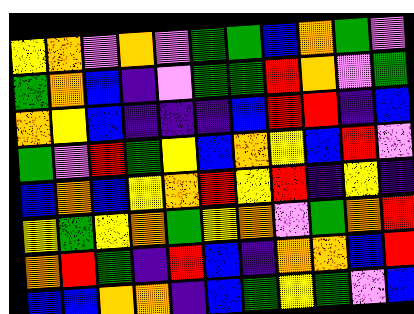[["yellow", "orange", "violet", "orange", "violet", "green", "green", "blue", "orange", "green", "violet"], ["green", "orange", "blue", "indigo", "violet", "green", "green", "red", "orange", "violet", "green"], ["orange", "yellow", "blue", "indigo", "indigo", "indigo", "blue", "red", "red", "indigo", "blue"], ["green", "violet", "red", "green", "yellow", "blue", "orange", "yellow", "blue", "red", "violet"], ["blue", "orange", "blue", "yellow", "orange", "red", "yellow", "red", "indigo", "yellow", "indigo"], ["yellow", "green", "yellow", "orange", "green", "yellow", "orange", "violet", "green", "orange", "red"], ["orange", "red", "green", "indigo", "red", "blue", "indigo", "orange", "orange", "blue", "red"], ["blue", "blue", "orange", "orange", "indigo", "blue", "green", "yellow", "green", "violet", "blue"]]